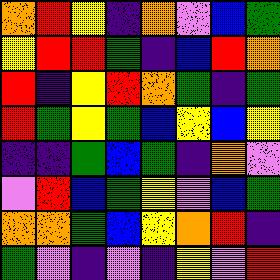[["orange", "red", "yellow", "indigo", "orange", "violet", "blue", "green"], ["yellow", "red", "red", "green", "indigo", "blue", "red", "orange"], ["red", "indigo", "yellow", "red", "orange", "green", "indigo", "green"], ["red", "green", "yellow", "green", "blue", "yellow", "blue", "yellow"], ["indigo", "indigo", "green", "blue", "green", "indigo", "orange", "violet"], ["violet", "red", "blue", "green", "yellow", "violet", "blue", "green"], ["orange", "orange", "green", "blue", "yellow", "orange", "red", "indigo"], ["green", "violet", "indigo", "violet", "indigo", "yellow", "violet", "red"]]